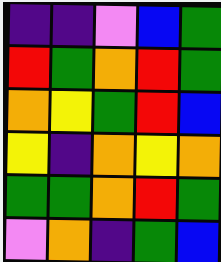[["indigo", "indigo", "violet", "blue", "green"], ["red", "green", "orange", "red", "green"], ["orange", "yellow", "green", "red", "blue"], ["yellow", "indigo", "orange", "yellow", "orange"], ["green", "green", "orange", "red", "green"], ["violet", "orange", "indigo", "green", "blue"]]